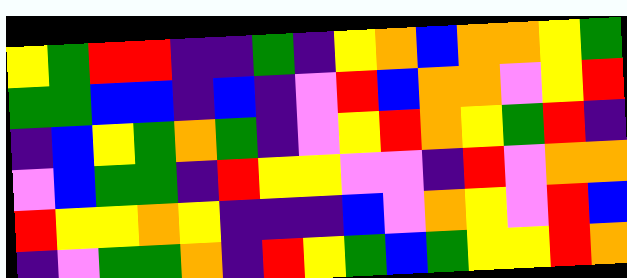[["yellow", "green", "red", "red", "indigo", "indigo", "green", "indigo", "yellow", "orange", "blue", "orange", "orange", "yellow", "green"], ["green", "green", "blue", "blue", "indigo", "blue", "indigo", "violet", "red", "blue", "orange", "orange", "violet", "yellow", "red"], ["indigo", "blue", "yellow", "green", "orange", "green", "indigo", "violet", "yellow", "red", "orange", "yellow", "green", "red", "indigo"], ["violet", "blue", "green", "green", "indigo", "red", "yellow", "yellow", "violet", "violet", "indigo", "red", "violet", "orange", "orange"], ["red", "yellow", "yellow", "orange", "yellow", "indigo", "indigo", "indigo", "blue", "violet", "orange", "yellow", "violet", "red", "blue"], ["indigo", "violet", "green", "green", "orange", "indigo", "red", "yellow", "green", "blue", "green", "yellow", "yellow", "red", "orange"]]